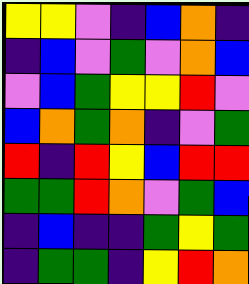[["yellow", "yellow", "violet", "indigo", "blue", "orange", "indigo"], ["indigo", "blue", "violet", "green", "violet", "orange", "blue"], ["violet", "blue", "green", "yellow", "yellow", "red", "violet"], ["blue", "orange", "green", "orange", "indigo", "violet", "green"], ["red", "indigo", "red", "yellow", "blue", "red", "red"], ["green", "green", "red", "orange", "violet", "green", "blue"], ["indigo", "blue", "indigo", "indigo", "green", "yellow", "green"], ["indigo", "green", "green", "indigo", "yellow", "red", "orange"]]